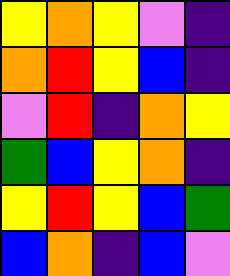[["yellow", "orange", "yellow", "violet", "indigo"], ["orange", "red", "yellow", "blue", "indigo"], ["violet", "red", "indigo", "orange", "yellow"], ["green", "blue", "yellow", "orange", "indigo"], ["yellow", "red", "yellow", "blue", "green"], ["blue", "orange", "indigo", "blue", "violet"]]